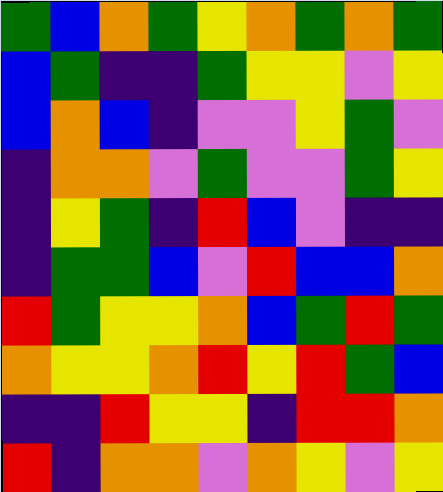[["green", "blue", "orange", "green", "yellow", "orange", "green", "orange", "green"], ["blue", "green", "indigo", "indigo", "green", "yellow", "yellow", "violet", "yellow"], ["blue", "orange", "blue", "indigo", "violet", "violet", "yellow", "green", "violet"], ["indigo", "orange", "orange", "violet", "green", "violet", "violet", "green", "yellow"], ["indigo", "yellow", "green", "indigo", "red", "blue", "violet", "indigo", "indigo"], ["indigo", "green", "green", "blue", "violet", "red", "blue", "blue", "orange"], ["red", "green", "yellow", "yellow", "orange", "blue", "green", "red", "green"], ["orange", "yellow", "yellow", "orange", "red", "yellow", "red", "green", "blue"], ["indigo", "indigo", "red", "yellow", "yellow", "indigo", "red", "red", "orange"], ["red", "indigo", "orange", "orange", "violet", "orange", "yellow", "violet", "yellow"]]